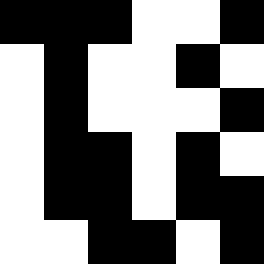[["black", "black", "black", "white", "white", "black"], ["white", "black", "white", "white", "black", "white"], ["white", "black", "white", "white", "white", "black"], ["white", "black", "black", "white", "black", "white"], ["white", "black", "black", "white", "black", "black"], ["white", "white", "black", "black", "white", "black"]]